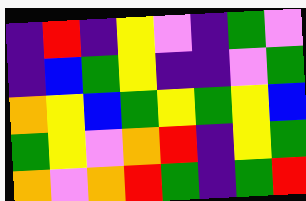[["indigo", "red", "indigo", "yellow", "violet", "indigo", "green", "violet"], ["indigo", "blue", "green", "yellow", "indigo", "indigo", "violet", "green"], ["orange", "yellow", "blue", "green", "yellow", "green", "yellow", "blue"], ["green", "yellow", "violet", "orange", "red", "indigo", "yellow", "green"], ["orange", "violet", "orange", "red", "green", "indigo", "green", "red"]]